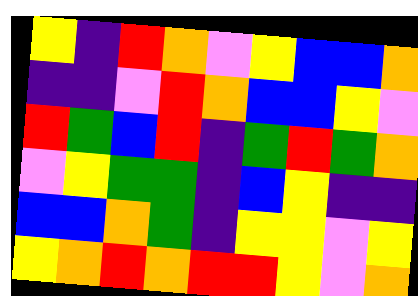[["yellow", "indigo", "red", "orange", "violet", "yellow", "blue", "blue", "orange"], ["indigo", "indigo", "violet", "red", "orange", "blue", "blue", "yellow", "violet"], ["red", "green", "blue", "red", "indigo", "green", "red", "green", "orange"], ["violet", "yellow", "green", "green", "indigo", "blue", "yellow", "indigo", "indigo"], ["blue", "blue", "orange", "green", "indigo", "yellow", "yellow", "violet", "yellow"], ["yellow", "orange", "red", "orange", "red", "red", "yellow", "violet", "orange"]]